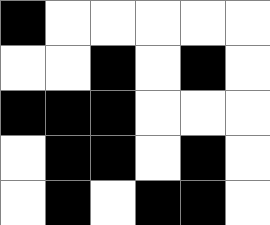[["black", "white", "white", "white", "white", "white"], ["white", "white", "black", "white", "black", "white"], ["black", "black", "black", "white", "white", "white"], ["white", "black", "black", "white", "black", "white"], ["white", "black", "white", "black", "black", "white"]]